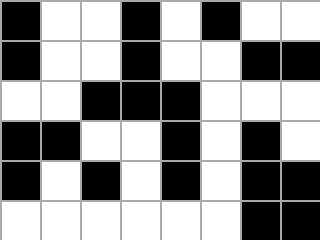[["black", "white", "white", "black", "white", "black", "white", "white"], ["black", "white", "white", "black", "white", "white", "black", "black"], ["white", "white", "black", "black", "black", "white", "white", "white"], ["black", "black", "white", "white", "black", "white", "black", "white"], ["black", "white", "black", "white", "black", "white", "black", "black"], ["white", "white", "white", "white", "white", "white", "black", "black"]]